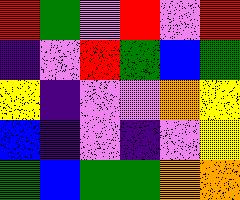[["red", "green", "violet", "red", "violet", "red"], ["indigo", "violet", "red", "green", "blue", "green"], ["yellow", "indigo", "violet", "violet", "orange", "yellow"], ["blue", "indigo", "violet", "indigo", "violet", "yellow"], ["green", "blue", "green", "green", "orange", "orange"]]